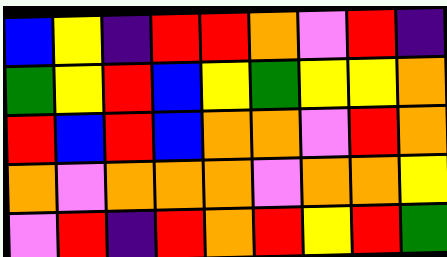[["blue", "yellow", "indigo", "red", "red", "orange", "violet", "red", "indigo"], ["green", "yellow", "red", "blue", "yellow", "green", "yellow", "yellow", "orange"], ["red", "blue", "red", "blue", "orange", "orange", "violet", "red", "orange"], ["orange", "violet", "orange", "orange", "orange", "violet", "orange", "orange", "yellow"], ["violet", "red", "indigo", "red", "orange", "red", "yellow", "red", "green"]]